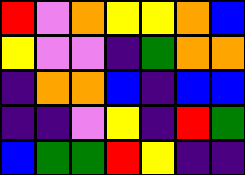[["red", "violet", "orange", "yellow", "yellow", "orange", "blue"], ["yellow", "violet", "violet", "indigo", "green", "orange", "orange"], ["indigo", "orange", "orange", "blue", "indigo", "blue", "blue"], ["indigo", "indigo", "violet", "yellow", "indigo", "red", "green"], ["blue", "green", "green", "red", "yellow", "indigo", "indigo"]]